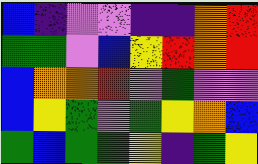[["blue", "indigo", "violet", "violet", "indigo", "indigo", "orange", "red"], ["green", "green", "violet", "blue", "yellow", "red", "orange", "red"], ["blue", "orange", "orange", "red", "violet", "green", "violet", "violet"], ["blue", "yellow", "green", "violet", "green", "yellow", "orange", "blue"], ["green", "blue", "green", "green", "yellow", "indigo", "green", "yellow"]]